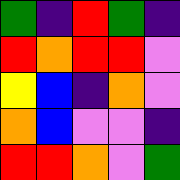[["green", "indigo", "red", "green", "indigo"], ["red", "orange", "red", "red", "violet"], ["yellow", "blue", "indigo", "orange", "violet"], ["orange", "blue", "violet", "violet", "indigo"], ["red", "red", "orange", "violet", "green"]]